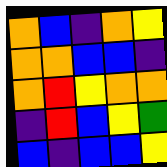[["orange", "blue", "indigo", "orange", "yellow"], ["orange", "orange", "blue", "blue", "indigo"], ["orange", "red", "yellow", "orange", "orange"], ["indigo", "red", "blue", "yellow", "green"], ["blue", "indigo", "blue", "blue", "yellow"]]